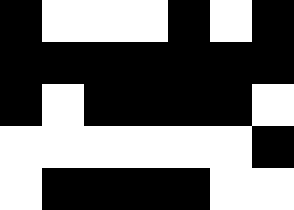[["black", "white", "white", "white", "black", "white", "black"], ["black", "black", "black", "black", "black", "black", "black"], ["black", "white", "black", "black", "black", "black", "white"], ["white", "white", "white", "white", "white", "white", "black"], ["white", "black", "black", "black", "black", "white", "white"]]